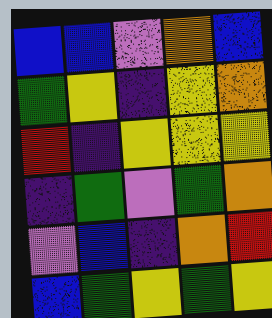[["blue", "blue", "violet", "orange", "blue"], ["green", "yellow", "indigo", "yellow", "orange"], ["red", "indigo", "yellow", "yellow", "yellow"], ["indigo", "green", "violet", "green", "orange"], ["violet", "blue", "indigo", "orange", "red"], ["blue", "green", "yellow", "green", "yellow"]]